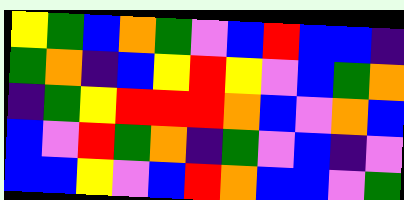[["yellow", "green", "blue", "orange", "green", "violet", "blue", "red", "blue", "blue", "indigo"], ["green", "orange", "indigo", "blue", "yellow", "red", "yellow", "violet", "blue", "green", "orange"], ["indigo", "green", "yellow", "red", "red", "red", "orange", "blue", "violet", "orange", "blue"], ["blue", "violet", "red", "green", "orange", "indigo", "green", "violet", "blue", "indigo", "violet"], ["blue", "blue", "yellow", "violet", "blue", "red", "orange", "blue", "blue", "violet", "green"]]